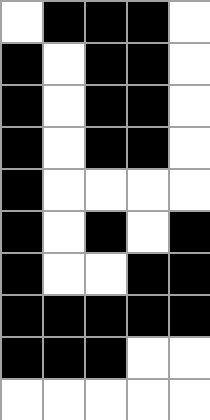[["white", "black", "black", "black", "white"], ["black", "white", "black", "black", "white"], ["black", "white", "black", "black", "white"], ["black", "white", "black", "black", "white"], ["black", "white", "white", "white", "white"], ["black", "white", "black", "white", "black"], ["black", "white", "white", "black", "black"], ["black", "black", "black", "black", "black"], ["black", "black", "black", "white", "white"], ["white", "white", "white", "white", "white"]]